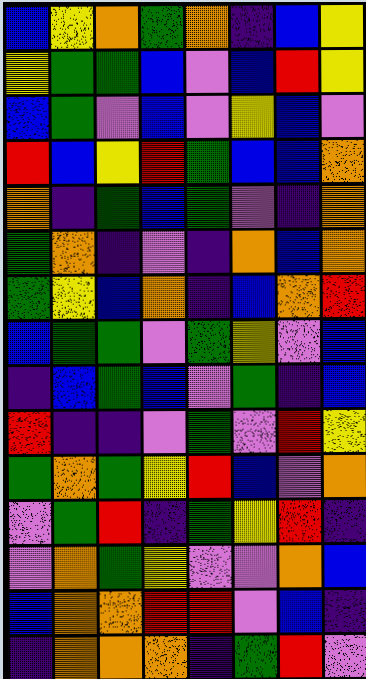[["blue", "yellow", "orange", "green", "orange", "indigo", "blue", "yellow"], ["yellow", "green", "green", "blue", "violet", "blue", "red", "yellow"], ["blue", "green", "violet", "blue", "violet", "yellow", "blue", "violet"], ["red", "blue", "yellow", "red", "green", "blue", "blue", "orange"], ["orange", "indigo", "green", "blue", "green", "violet", "indigo", "orange"], ["green", "orange", "indigo", "violet", "indigo", "orange", "blue", "orange"], ["green", "yellow", "blue", "orange", "indigo", "blue", "orange", "red"], ["blue", "green", "green", "violet", "green", "yellow", "violet", "blue"], ["indigo", "blue", "green", "blue", "violet", "green", "indigo", "blue"], ["red", "indigo", "indigo", "violet", "green", "violet", "red", "yellow"], ["green", "orange", "green", "yellow", "red", "blue", "violet", "orange"], ["violet", "green", "red", "indigo", "green", "yellow", "red", "indigo"], ["violet", "orange", "green", "yellow", "violet", "violet", "orange", "blue"], ["blue", "orange", "orange", "red", "red", "violet", "blue", "indigo"], ["indigo", "orange", "orange", "orange", "indigo", "green", "red", "violet"]]